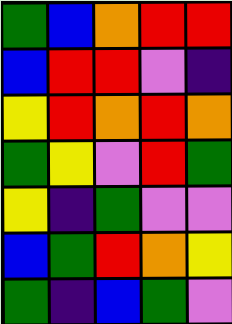[["green", "blue", "orange", "red", "red"], ["blue", "red", "red", "violet", "indigo"], ["yellow", "red", "orange", "red", "orange"], ["green", "yellow", "violet", "red", "green"], ["yellow", "indigo", "green", "violet", "violet"], ["blue", "green", "red", "orange", "yellow"], ["green", "indigo", "blue", "green", "violet"]]